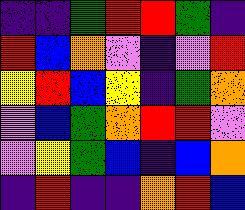[["indigo", "indigo", "green", "red", "red", "green", "indigo"], ["red", "blue", "orange", "violet", "indigo", "violet", "red"], ["yellow", "red", "blue", "yellow", "indigo", "green", "orange"], ["violet", "blue", "green", "orange", "red", "red", "violet"], ["violet", "yellow", "green", "blue", "indigo", "blue", "orange"], ["indigo", "red", "indigo", "indigo", "orange", "red", "blue"]]